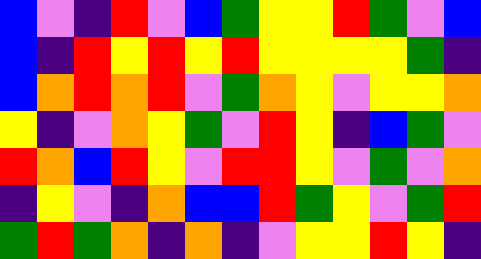[["blue", "violet", "indigo", "red", "violet", "blue", "green", "yellow", "yellow", "red", "green", "violet", "blue"], ["blue", "indigo", "red", "yellow", "red", "yellow", "red", "yellow", "yellow", "yellow", "yellow", "green", "indigo"], ["blue", "orange", "red", "orange", "red", "violet", "green", "orange", "yellow", "violet", "yellow", "yellow", "orange"], ["yellow", "indigo", "violet", "orange", "yellow", "green", "violet", "red", "yellow", "indigo", "blue", "green", "violet"], ["red", "orange", "blue", "red", "yellow", "violet", "red", "red", "yellow", "violet", "green", "violet", "orange"], ["indigo", "yellow", "violet", "indigo", "orange", "blue", "blue", "red", "green", "yellow", "violet", "green", "red"], ["green", "red", "green", "orange", "indigo", "orange", "indigo", "violet", "yellow", "yellow", "red", "yellow", "indigo"]]